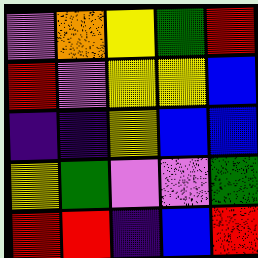[["violet", "orange", "yellow", "green", "red"], ["red", "violet", "yellow", "yellow", "blue"], ["indigo", "indigo", "yellow", "blue", "blue"], ["yellow", "green", "violet", "violet", "green"], ["red", "red", "indigo", "blue", "red"]]